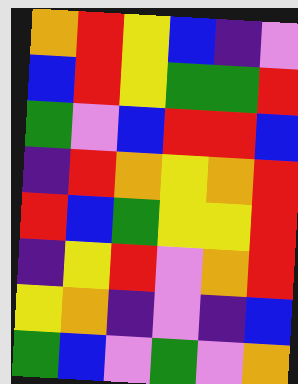[["orange", "red", "yellow", "blue", "indigo", "violet"], ["blue", "red", "yellow", "green", "green", "red"], ["green", "violet", "blue", "red", "red", "blue"], ["indigo", "red", "orange", "yellow", "orange", "red"], ["red", "blue", "green", "yellow", "yellow", "red"], ["indigo", "yellow", "red", "violet", "orange", "red"], ["yellow", "orange", "indigo", "violet", "indigo", "blue"], ["green", "blue", "violet", "green", "violet", "orange"]]